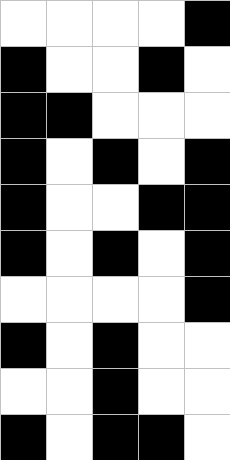[["white", "white", "white", "white", "black"], ["black", "white", "white", "black", "white"], ["black", "black", "white", "white", "white"], ["black", "white", "black", "white", "black"], ["black", "white", "white", "black", "black"], ["black", "white", "black", "white", "black"], ["white", "white", "white", "white", "black"], ["black", "white", "black", "white", "white"], ["white", "white", "black", "white", "white"], ["black", "white", "black", "black", "white"]]